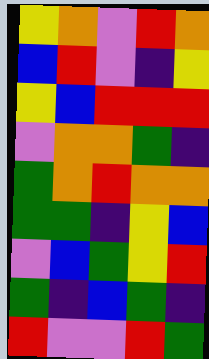[["yellow", "orange", "violet", "red", "orange"], ["blue", "red", "violet", "indigo", "yellow"], ["yellow", "blue", "red", "red", "red"], ["violet", "orange", "orange", "green", "indigo"], ["green", "orange", "red", "orange", "orange"], ["green", "green", "indigo", "yellow", "blue"], ["violet", "blue", "green", "yellow", "red"], ["green", "indigo", "blue", "green", "indigo"], ["red", "violet", "violet", "red", "green"]]